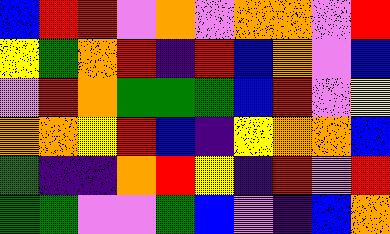[["blue", "red", "red", "violet", "orange", "violet", "orange", "orange", "violet", "red"], ["yellow", "green", "orange", "red", "indigo", "red", "blue", "orange", "violet", "blue"], ["violet", "red", "orange", "green", "green", "green", "blue", "red", "violet", "yellow"], ["orange", "orange", "yellow", "red", "blue", "indigo", "yellow", "orange", "orange", "blue"], ["green", "indigo", "indigo", "orange", "red", "yellow", "indigo", "red", "violet", "red"], ["green", "green", "violet", "violet", "green", "blue", "violet", "indigo", "blue", "orange"]]